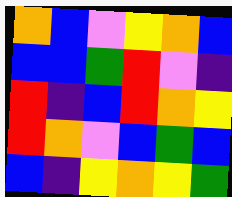[["orange", "blue", "violet", "yellow", "orange", "blue"], ["blue", "blue", "green", "red", "violet", "indigo"], ["red", "indigo", "blue", "red", "orange", "yellow"], ["red", "orange", "violet", "blue", "green", "blue"], ["blue", "indigo", "yellow", "orange", "yellow", "green"]]